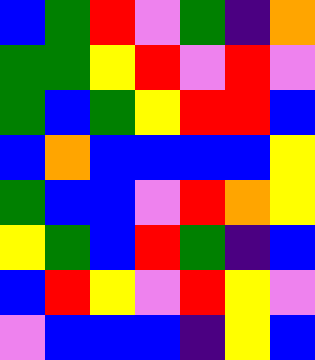[["blue", "green", "red", "violet", "green", "indigo", "orange"], ["green", "green", "yellow", "red", "violet", "red", "violet"], ["green", "blue", "green", "yellow", "red", "red", "blue"], ["blue", "orange", "blue", "blue", "blue", "blue", "yellow"], ["green", "blue", "blue", "violet", "red", "orange", "yellow"], ["yellow", "green", "blue", "red", "green", "indigo", "blue"], ["blue", "red", "yellow", "violet", "red", "yellow", "violet"], ["violet", "blue", "blue", "blue", "indigo", "yellow", "blue"]]